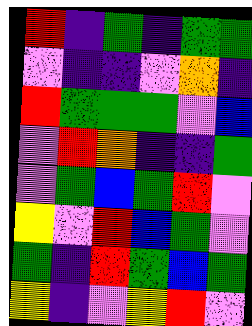[["red", "indigo", "green", "indigo", "green", "green"], ["violet", "indigo", "indigo", "violet", "orange", "indigo"], ["red", "green", "green", "green", "violet", "blue"], ["violet", "red", "orange", "indigo", "indigo", "green"], ["violet", "green", "blue", "green", "red", "violet"], ["yellow", "violet", "red", "blue", "green", "violet"], ["green", "indigo", "red", "green", "blue", "green"], ["yellow", "indigo", "violet", "yellow", "red", "violet"]]